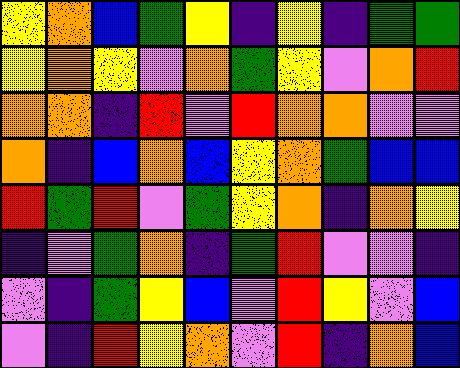[["yellow", "orange", "blue", "green", "yellow", "indigo", "yellow", "indigo", "green", "green"], ["yellow", "orange", "yellow", "violet", "orange", "green", "yellow", "violet", "orange", "red"], ["orange", "orange", "indigo", "red", "violet", "red", "orange", "orange", "violet", "violet"], ["orange", "indigo", "blue", "orange", "blue", "yellow", "orange", "green", "blue", "blue"], ["red", "green", "red", "violet", "green", "yellow", "orange", "indigo", "orange", "yellow"], ["indigo", "violet", "green", "orange", "indigo", "green", "red", "violet", "violet", "indigo"], ["violet", "indigo", "green", "yellow", "blue", "violet", "red", "yellow", "violet", "blue"], ["violet", "indigo", "red", "yellow", "orange", "violet", "red", "indigo", "orange", "blue"]]